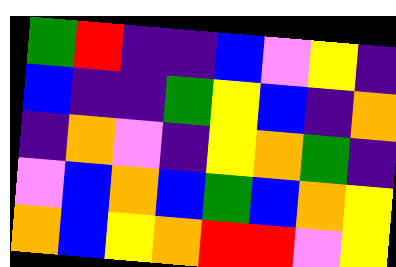[["green", "red", "indigo", "indigo", "blue", "violet", "yellow", "indigo"], ["blue", "indigo", "indigo", "green", "yellow", "blue", "indigo", "orange"], ["indigo", "orange", "violet", "indigo", "yellow", "orange", "green", "indigo"], ["violet", "blue", "orange", "blue", "green", "blue", "orange", "yellow"], ["orange", "blue", "yellow", "orange", "red", "red", "violet", "yellow"]]